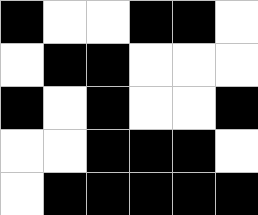[["black", "white", "white", "black", "black", "white"], ["white", "black", "black", "white", "white", "white"], ["black", "white", "black", "white", "white", "black"], ["white", "white", "black", "black", "black", "white"], ["white", "black", "black", "black", "black", "black"]]